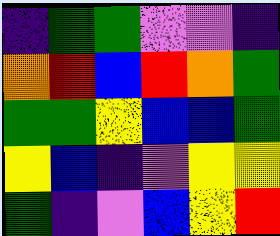[["indigo", "green", "green", "violet", "violet", "indigo"], ["orange", "red", "blue", "red", "orange", "green"], ["green", "green", "yellow", "blue", "blue", "green"], ["yellow", "blue", "indigo", "violet", "yellow", "yellow"], ["green", "indigo", "violet", "blue", "yellow", "red"]]